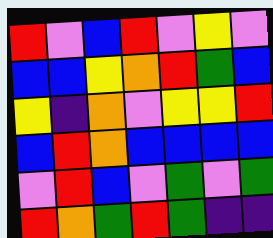[["red", "violet", "blue", "red", "violet", "yellow", "violet"], ["blue", "blue", "yellow", "orange", "red", "green", "blue"], ["yellow", "indigo", "orange", "violet", "yellow", "yellow", "red"], ["blue", "red", "orange", "blue", "blue", "blue", "blue"], ["violet", "red", "blue", "violet", "green", "violet", "green"], ["red", "orange", "green", "red", "green", "indigo", "indigo"]]